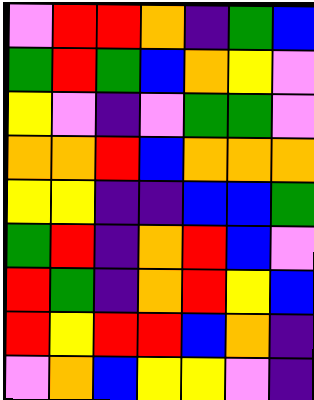[["violet", "red", "red", "orange", "indigo", "green", "blue"], ["green", "red", "green", "blue", "orange", "yellow", "violet"], ["yellow", "violet", "indigo", "violet", "green", "green", "violet"], ["orange", "orange", "red", "blue", "orange", "orange", "orange"], ["yellow", "yellow", "indigo", "indigo", "blue", "blue", "green"], ["green", "red", "indigo", "orange", "red", "blue", "violet"], ["red", "green", "indigo", "orange", "red", "yellow", "blue"], ["red", "yellow", "red", "red", "blue", "orange", "indigo"], ["violet", "orange", "blue", "yellow", "yellow", "violet", "indigo"]]